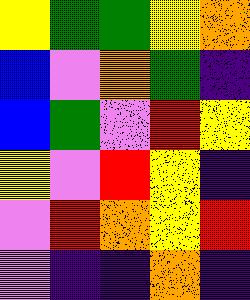[["yellow", "green", "green", "yellow", "orange"], ["blue", "violet", "orange", "green", "indigo"], ["blue", "green", "violet", "red", "yellow"], ["yellow", "violet", "red", "yellow", "indigo"], ["violet", "red", "orange", "yellow", "red"], ["violet", "indigo", "indigo", "orange", "indigo"]]